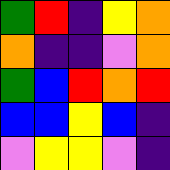[["green", "red", "indigo", "yellow", "orange"], ["orange", "indigo", "indigo", "violet", "orange"], ["green", "blue", "red", "orange", "red"], ["blue", "blue", "yellow", "blue", "indigo"], ["violet", "yellow", "yellow", "violet", "indigo"]]